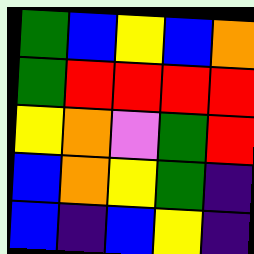[["green", "blue", "yellow", "blue", "orange"], ["green", "red", "red", "red", "red"], ["yellow", "orange", "violet", "green", "red"], ["blue", "orange", "yellow", "green", "indigo"], ["blue", "indigo", "blue", "yellow", "indigo"]]